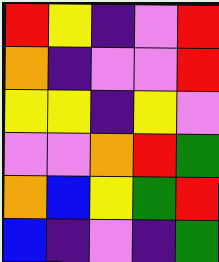[["red", "yellow", "indigo", "violet", "red"], ["orange", "indigo", "violet", "violet", "red"], ["yellow", "yellow", "indigo", "yellow", "violet"], ["violet", "violet", "orange", "red", "green"], ["orange", "blue", "yellow", "green", "red"], ["blue", "indigo", "violet", "indigo", "green"]]